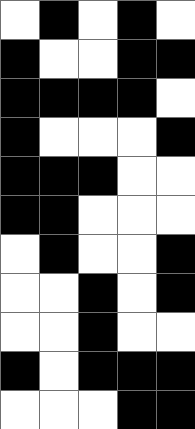[["white", "black", "white", "black", "white"], ["black", "white", "white", "black", "black"], ["black", "black", "black", "black", "white"], ["black", "white", "white", "white", "black"], ["black", "black", "black", "white", "white"], ["black", "black", "white", "white", "white"], ["white", "black", "white", "white", "black"], ["white", "white", "black", "white", "black"], ["white", "white", "black", "white", "white"], ["black", "white", "black", "black", "black"], ["white", "white", "white", "black", "black"]]